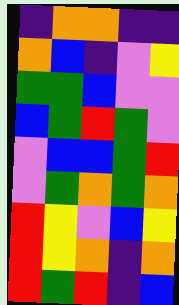[["indigo", "orange", "orange", "indigo", "indigo"], ["orange", "blue", "indigo", "violet", "yellow"], ["green", "green", "blue", "violet", "violet"], ["blue", "green", "red", "green", "violet"], ["violet", "blue", "blue", "green", "red"], ["violet", "green", "orange", "green", "orange"], ["red", "yellow", "violet", "blue", "yellow"], ["red", "yellow", "orange", "indigo", "orange"], ["red", "green", "red", "indigo", "blue"]]